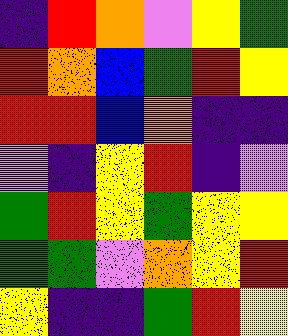[["indigo", "red", "orange", "violet", "yellow", "green"], ["red", "orange", "blue", "green", "red", "yellow"], ["red", "red", "blue", "orange", "indigo", "indigo"], ["violet", "indigo", "yellow", "red", "indigo", "violet"], ["green", "red", "yellow", "green", "yellow", "yellow"], ["green", "green", "violet", "orange", "yellow", "red"], ["yellow", "indigo", "indigo", "green", "red", "yellow"]]